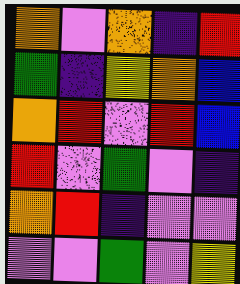[["orange", "violet", "orange", "indigo", "red"], ["green", "indigo", "yellow", "orange", "blue"], ["orange", "red", "violet", "red", "blue"], ["red", "violet", "green", "violet", "indigo"], ["orange", "red", "indigo", "violet", "violet"], ["violet", "violet", "green", "violet", "yellow"]]